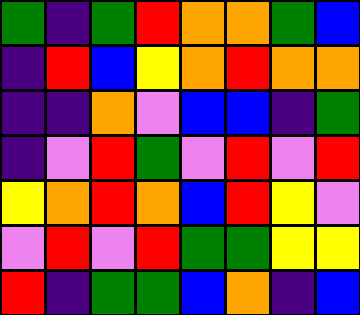[["green", "indigo", "green", "red", "orange", "orange", "green", "blue"], ["indigo", "red", "blue", "yellow", "orange", "red", "orange", "orange"], ["indigo", "indigo", "orange", "violet", "blue", "blue", "indigo", "green"], ["indigo", "violet", "red", "green", "violet", "red", "violet", "red"], ["yellow", "orange", "red", "orange", "blue", "red", "yellow", "violet"], ["violet", "red", "violet", "red", "green", "green", "yellow", "yellow"], ["red", "indigo", "green", "green", "blue", "orange", "indigo", "blue"]]